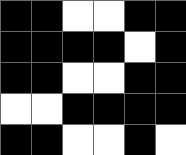[["black", "black", "white", "white", "black", "black"], ["black", "black", "black", "black", "white", "black"], ["black", "black", "white", "white", "black", "black"], ["white", "white", "black", "black", "black", "black"], ["black", "black", "white", "white", "black", "white"]]